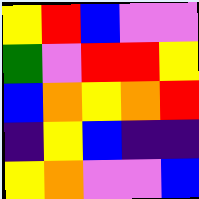[["yellow", "red", "blue", "violet", "violet"], ["green", "violet", "red", "red", "yellow"], ["blue", "orange", "yellow", "orange", "red"], ["indigo", "yellow", "blue", "indigo", "indigo"], ["yellow", "orange", "violet", "violet", "blue"]]